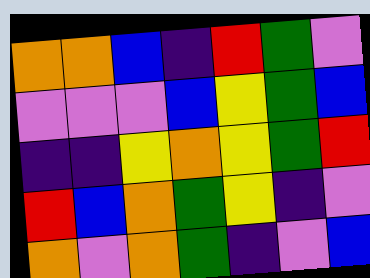[["orange", "orange", "blue", "indigo", "red", "green", "violet"], ["violet", "violet", "violet", "blue", "yellow", "green", "blue"], ["indigo", "indigo", "yellow", "orange", "yellow", "green", "red"], ["red", "blue", "orange", "green", "yellow", "indigo", "violet"], ["orange", "violet", "orange", "green", "indigo", "violet", "blue"]]